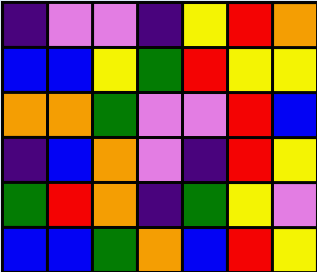[["indigo", "violet", "violet", "indigo", "yellow", "red", "orange"], ["blue", "blue", "yellow", "green", "red", "yellow", "yellow"], ["orange", "orange", "green", "violet", "violet", "red", "blue"], ["indigo", "blue", "orange", "violet", "indigo", "red", "yellow"], ["green", "red", "orange", "indigo", "green", "yellow", "violet"], ["blue", "blue", "green", "orange", "blue", "red", "yellow"]]